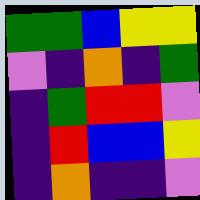[["green", "green", "blue", "yellow", "yellow"], ["violet", "indigo", "orange", "indigo", "green"], ["indigo", "green", "red", "red", "violet"], ["indigo", "red", "blue", "blue", "yellow"], ["indigo", "orange", "indigo", "indigo", "violet"]]